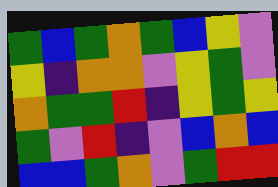[["green", "blue", "green", "orange", "green", "blue", "yellow", "violet"], ["yellow", "indigo", "orange", "orange", "violet", "yellow", "green", "violet"], ["orange", "green", "green", "red", "indigo", "yellow", "green", "yellow"], ["green", "violet", "red", "indigo", "violet", "blue", "orange", "blue"], ["blue", "blue", "green", "orange", "violet", "green", "red", "red"]]